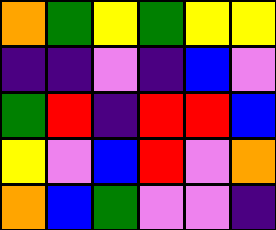[["orange", "green", "yellow", "green", "yellow", "yellow"], ["indigo", "indigo", "violet", "indigo", "blue", "violet"], ["green", "red", "indigo", "red", "red", "blue"], ["yellow", "violet", "blue", "red", "violet", "orange"], ["orange", "blue", "green", "violet", "violet", "indigo"]]